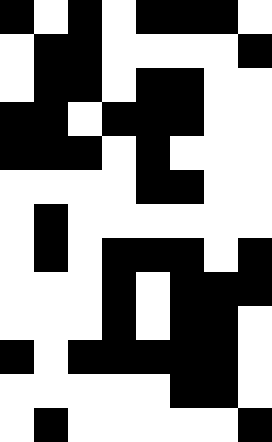[["black", "white", "black", "white", "black", "black", "black", "white"], ["white", "black", "black", "white", "white", "white", "white", "black"], ["white", "black", "black", "white", "black", "black", "white", "white"], ["black", "black", "white", "black", "black", "black", "white", "white"], ["black", "black", "black", "white", "black", "white", "white", "white"], ["white", "white", "white", "white", "black", "black", "white", "white"], ["white", "black", "white", "white", "white", "white", "white", "white"], ["white", "black", "white", "black", "black", "black", "white", "black"], ["white", "white", "white", "black", "white", "black", "black", "black"], ["white", "white", "white", "black", "white", "black", "black", "white"], ["black", "white", "black", "black", "black", "black", "black", "white"], ["white", "white", "white", "white", "white", "black", "black", "white"], ["white", "black", "white", "white", "white", "white", "white", "black"]]